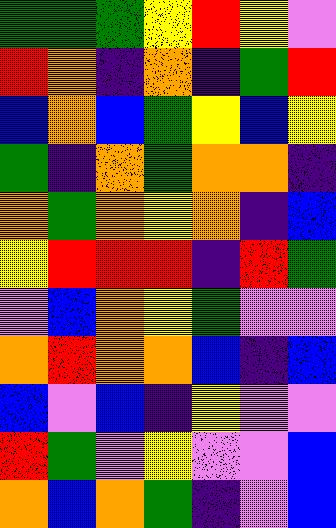[["green", "green", "green", "yellow", "red", "yellow", "violet"], ["red", "orange", "indigo", "orange", "indigo", "green", "red"], ["blue", "orange", "blue", "green", "yellow", "blue", "yellow"], ["green", "indigo", "orange", "green", "orange", "orange", "indigo"], ["orange", "green", "orange", "yellow", "orange", "indigo", "blue"], ["yellow", "red", "red", "red", "indigo", "red", "green"], ["violet", "blue", "orange", "yellow", "green", "violet", "violet"], ["orange", "red", "orange", "orange", "blue", "indigo", "blue"], ["blue", "violet", "blue", "indigo", "yellow", "violet", "violet"], ["red", "green", "violet", "yellow", "violet", "violet", "blue"], ["orange", "blue", "orange", "green", "indigo", "violet", "blue"]]